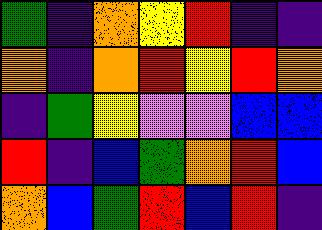[["green", "indigo", "orange", "yellow", "red", "indigo", "indigo"], ["orange", "indigo", "orange", "red", "yellow", "red", "orange"], ["indigo", "green", "yellow", "violet", "violet", "blue", "blue"], ["red", "indigo", "blue", "green", "orange", "red", "blue"], ["orange", "blue", "green", "red", "blue", "red", "indigo"]]